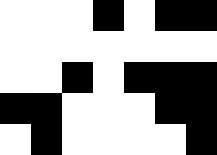[["white", "white", "white", "black", "white", "black", "black"], ["white", "white", "white", "white", "white", "white", "white"], ["white", "white", "black", "white", "black", "black", "black"], ["black", "black", "white", "white", "white", "black", "black"], ["white", "black", "white", "white", "white", "white", "black"]]